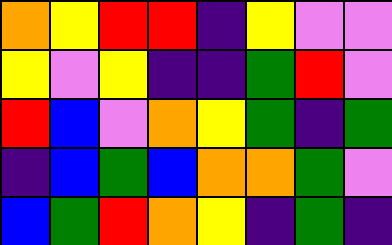[["orange", "yellow", "red", "red", "indigo", "yellow", "violet", "violet"], ["yellow", "violet", "yellow", "indigo", "indigo", "green", "red", "violet"], ["red", "blue", "violet", "orange", "yellow", "green", "indigo", "green"], ["indigo", "blue", "green", "blue", "orange", "orange", "green", "violet"], ["blue", "green", "red", "orange", "yellow", "indigo", "green", "indigo"]]